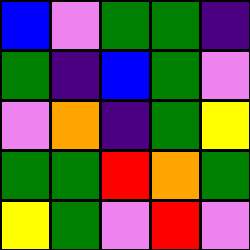[["blue", "violet", "green", "green", "indigo"], ["green", "indigo", "blue", "green", "violet"], ["violet", "orange", "indigo", "green", "yellow"], ["green", "green", "red", "orange", "green"], ["yellow", "green", "violet", "red", "violet"]]